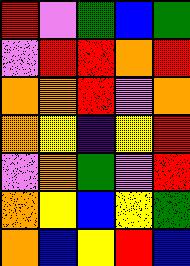[["red", "violet", "green", "blue", "green"], ["violet", "red", "red", "orange", "red"], ["orange", "orange", "red", "violet", "orange"], ["orange", "yellow", "indigo", "yellow", "red"], ["violet", "orange", "green", "violet", "red"], ["orange", "yellow", "blue", "yellow", "green"], ["orange", "blue", "yellow", "red", "blue"]]